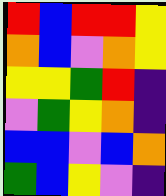[["red", "blue", "red", "red", "yellow"], ["orange", "blue", "violet", "orange", "yellow"], ["yellow", "yellow", "green", "red", "indigo"], ["violet", "green", "yellow", "orange", "indigo"], ["blue", "blue", "violet", "blue", "orange"], ["green", "blue", "yellow", "violet", "indigo"]]